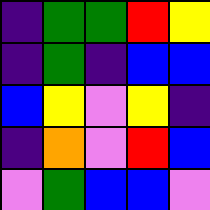[["indigo", "green", "green", "red", "yellow"], ["indigo", "green", "indigo", "blue", "blue"], ["blue", "yellow", "violet", "yellow", "indigo"], ["indigo", "orange", "violet", "red", "blue"], ["violet", "green", "blue", "blue", "violet"]]